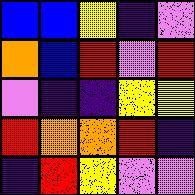[["blue", "blue", "yellow", "indigo", "violet"], ["orange", "blue", "red", "violet", "red"], ["violet", "indigo", "indigo", "yellow", "yellow"], ["red", "orange", "orange", "red", "indigo"], ["indigo", "red", "yellow", "violet", "violet"]]